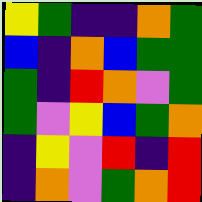[["yellow", "green", "indigo", "indigo", "orange", "green"], ["blue", "indigo", "orange", "blue", "green", "green"], ["green", "indigo", "red", "orange", "violet", "green"], ["green", "violet", "yellow", "blue", "green", "orange"], ["indigo", "yellow", "violet", "red", "indigo", "red"], ["indigo", "orange", "violet", "green", "orange", "red"]]